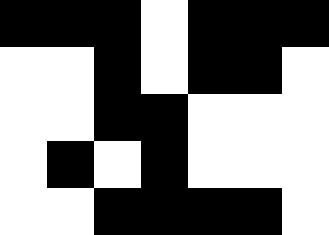[["black", "black", "black", "white", "black", "black", "black"], ["white", "white", "black", "white", "black", "black", "white"], ["white", "white", "black", "black", "white", "white", "white"], ["white", "black", "white", "black", "white", "white", "white"], ["white", "white", "black", "black", "black", "black", "white"]]